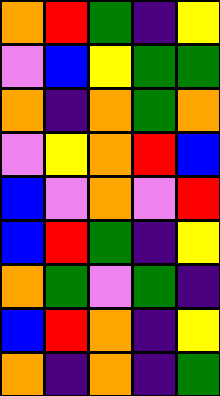[["orange", "red", "green", "indigo", "yellow"], ["violet", "blue", "yellow", "green", "green"], ["orange", "indigo", "orange", "green", "orange"], ["violet", "yellow", "orange", "red", "blue"], ["blue", "violet", "orange", "violet", "red"], ["blue", "red", "green", "indigo", "yellow"], ["orange", "green", "violet", "green", "indigo"], ["blue", "red", "orange", "indigo", "yellow"], ["orange", "indigo", "orange", "indigo", "green"]]